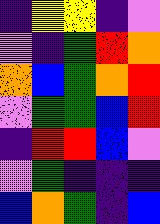[["indigo", "yellow", "yellow", "indigo", "violet"], ["violet", "indigo", "green", "red", "orange"], ["orange", "blue", "green", "orange", "red"], ["violet", "green", "green", "blue", "red"], ["indigo", "red", "red", "blue", "violet"], ["violet", "green", "indigo", "indigo", "indigo"], ["blue", "orange", "green", "indigo", "blue"]]